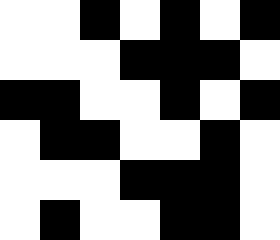[["white", "white", "black", "white", "black", "white", "black"], ["white", "white", "white", "black", "black", "black", "white"], ["black", "black", "white", "white", "black", "white", "black"], ["white", "black", "black", "white", "white", "black", "white"], ["white", "white", "white", "black", "black", "black", "white"], ["white", "black", "white", "white", "black", "black", "white"]]